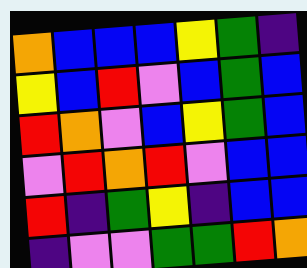[["orange", "blue", "blue", "blue", "yellow", "green", "indigo"], ["yellow", "blue", "red", "violet", "blue", "green", "blue"], ["red", "orange", "violet", "blue", "yellow", "green", "blue"], ["violet", "red", "orange", "red", "violet", "blue", "blue"], ["red", "indigo", "green", "yellow", "indigo", "blue", "blue"], ["indigo", "violet", "violet", "green", "green", "red", "orange"]]